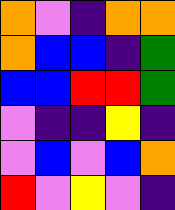[["orange", "violet", "indigo", "orange", "orange"], ["orange", "blue", "blue", "indigo", "green"], ["blue", "blue", "red", "red", "green"], ["violet", "indigo", "indigo", "yellow", "indigo"], ["violet", "blue", "violet", "blue", "orange"], ["red", "violet", "yellow", "violet", "indigo"]]